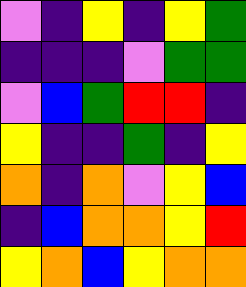[["violet", "indigo", "yellow", "indigo", "yellow", "green"], ["indigo", "indigo", "indigo", "violet", "green", "green"], ["violet", "blue", "green", "red", "red", "indigo"], ["yellow", "indigo", "indigo", "green", "indigo", "yellow"], ["orange", "indigo", "orange", "violet", "yellow", "blue"], ["indigo", "blue", "orange", "orange", "yellow", "red"], ["yellow", "orange", "blue", "yellow", "orange", "orange"]]